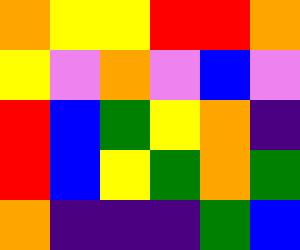[["orange", "yellow", "yellow", "red", "red", "orange"], ["yellow", "violet", "orange", "violet", "blue", "violet"], ["red", "blue", "green", "yellow", "orange", "indigo"], ["red", "blue", "yellow", "green", "orange", "green"], ["orange", "indigo", "indigo", "indigo", "green", "blue"]]